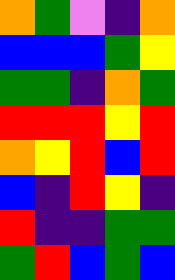[["orange", "green", "violet", "indigo", "orange"], ["blue", "blue", "blue", "green", "yellow"], ["green", "green", "indigo", "orange", "green"], ["red", "red", "red", "yellow", "red"], ["orange", "yellow", "red", "blue", "red"], ["blue", "indigo", "red", "yellow", "indigo"], ["red", "indigo", "indigo", "green", "green"], ["green", "red", "blue", "green", "blue"]]